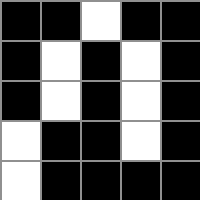[["black", "black", "white", "black", "black"], ["black", "white", "black", "white", "black"], ["black", "white", "black", "white", "black"], ["white", "black", "black", "white", "black"], ["white", "black", "black", "black", "black"]]